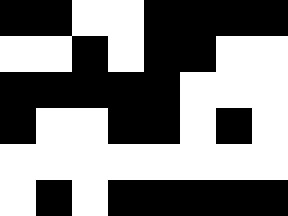[["black", "black", "white", "white", "black", "black", "black", "black"], ["white", "white", "black", "white", "black", "black", "white", "white"], ["black", "black", "black", "black", "black", "white", "white", "white"], ["black", "white", "white", "black", "black", "white", "black", "white"], ["white", "white", "white", "white", "white", "white", "white", "white"], ["white", "black", "white", "black", "black", "black", "black", "black"]]